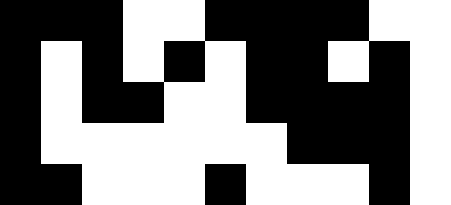[["black", "black", "black", "white", "white", "black", "black", "black", "black", "white", "white"], ["black", "white", "black", "white", "black", "white", "black", "black", "white", "black", "white"], ["black", "white", "black", "black", "white", "white", "black", "black", "black", "black", "white"], ["black", "white", "white", "white", "white", "white", "white", "black", "black", "black", "white"], ["black", "black", "white", "white", "white", "black", "white", "white", "white", "black", "white"]]